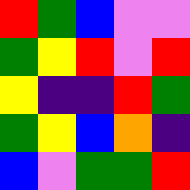[["red", "green", "blue", "violet", "violet"], ["green", "yellow", "red", "violet", "red"], ["yellow", "indigo", "indigo", "red", "green"], ["green", "yellow", "blue", "orange", "indigo"], ["blue", "violet", "green", "green", "red"]]